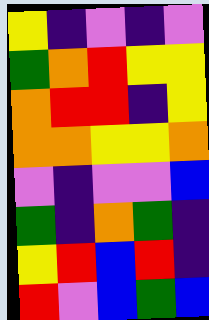[["yellow", "indigo", "violet", "indigo", "violet"], ["green", "orange", "red", "yellow", "yellow"], ["orange", "red", "red", "indigo", "yellow"], ["orange", "orange", "yellow", "yellow", "orange"], ["violet", "indigo", "violet", "violet", "blue"], ["green", "indigo", "orange", "green", "indigo"], ["yellow", "red", "blue", "red", "indigo"], ["red", "violet", "blue", "green", "blue"]]